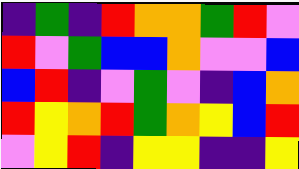[["indigo", "green", "indigo", "red", "orange", "orange", "green", "red", "violet"], ["red", "violet", "green", "blue", "blue", "orange", "violet", "violet", "blue"], ["blue", "red", "indigo", "violet", "green", "violet", "indigo", "blue", "orange"], ["red", "yellow", "orange", "red", "green", "orange", "yellow", "blue", "red"], ["violet", "yellow", "red", "indigo", "yellow", "yellow", "indigo", "indigo", "yellow"]]